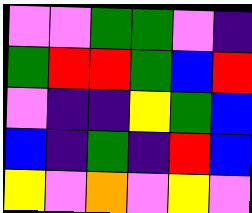[["violet", "violet", "green", "green", "violet", "indigo"], ["green", "red", "red", "green", "blue", "red"], ["violet", "indigo", "indigo", "yellow", "green", "blue"], ["blue", "indigo", "green", "indigo", "red", "blue"], ["yellow", "violet", "orange", "violet", "yellow", "violet"]]